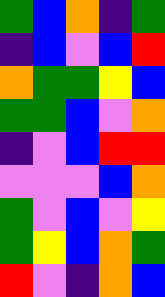[["green", "blue", "orange", "indigo", "green"], ["indigo", "blue", "violet", "blue", "red"], ["orange", "green", "green", "yellow", "blue"], ["green", "green", "blue", "violet", "orange"], ["indigo", "violet", "blue", "red", "red"], ["violet", "violet", "violet", "blue", "orange"], ["green", "violet", "blue", "violet", "yellow"], ["green", "yellow", "blue", "orange", "green"], ["red", "violet", "indigo", "orange", "blue"]]